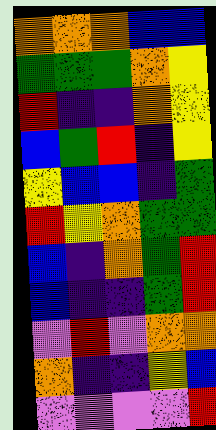[["orange", "orange", "orange", "blue", "blue"], ["green", "green", "green", "orange", "yellow"], ["red", "indigo", "indigo", "orange", "yellow"], ["blue", "green", "red", "indigo", "yellow"], ["yellow", "blue", "blue", "indigo", "green"], ["red", "yellow", "orange", "green", "green"], ["blue", "indigo", "orange", "green", "red"], ["blue", "indigo", "indigo", "green", "red"], ["violet", "red", "violet", "orange", "orange"], ["orange", "indigo", "indigo", "yellow", "blue"], ["violet", "violet", "violet", "violet", "red"]]